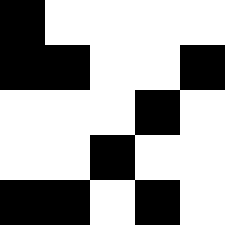[["black", "white", "white", "white", "white"], ["black", "black", "white", "white", "black"], ["white", "white", "white", "black", "white"], ["white", "white", "black", "white", "white"], ["black", "black", "white", "black", "white"]]